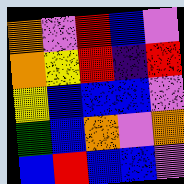[["orange", "violet", "red", "blue", "violet"], ["orange", "yellow", "red", "indigo", "red"], ["yellow", "blue", "blue", "blue", "violet"], ["green", "blue", "orange", "violet", "orange"], ["blue", "red", "blue", "blue", "violet"]]